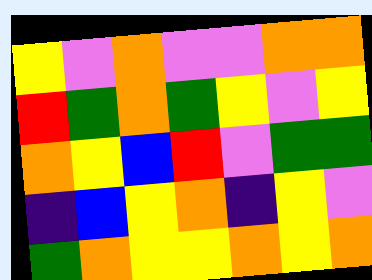[["yellow", "violet", "orange", "violet", "violet", "orange", "orange"], ["red", "green", "orange", "green", "yellow", "violet", "yellow"], ["orange", "yellow", "blue", "red", "violet", "green", "green"], ["indigo", "blue", "yellow", "orange", "indigo", "yellow", "violet"], ["green", "orange", "yellow", "yellow", "orange", "yellow", "orange"]]